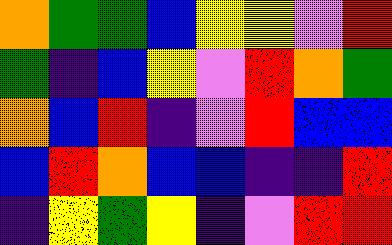[["orange", "green", "green", "blue", "yellow", "yellow", "violet", "red"], ["green", "indigo", "blue", "yellow", "violet", "red", "orange", "green"], ["orange", "blue", "red", "indigo", "violet", "red", "blue", "blue"], ["blue", "red", "orange", "blue", "blue", "indigo", "indigo", "red"], ["indigo", "yellow", "green", "yellow", "indigo", "violet", "red", "red"]]